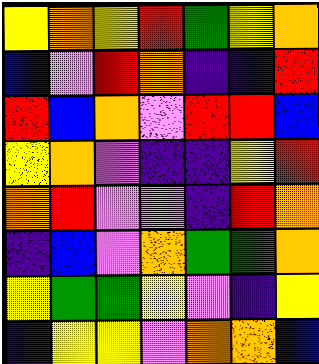[["yellow", "orange", "yellow", "red", "green", "yellow", "orange"], ["blue", "violet", "red", "orange", "indigo", "indigo", "red"], ["red", "blue", "orange", "violet", "red", "red", "blue"], ["yellow", "orange", "violet", "indigo", "indigo", "yellow", "red"], ["orange", "red", "violet", "violet", "indigo", "red", "orange"], ["indigo", "blue", "violet", "orange", "green", "green", "orange"], ["yellow", "green", "green", "yellow", "violet", "indigo", "yellow"], ["indigo", "yellow", "yellow", "violet", "orange", "orange", "blue"]]